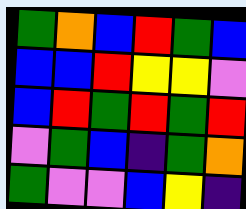[["green", "orange", "blue", "red", "green", "blue"], ["blue", "blue", "red", "yellow", "yellow", "violet"], ["blue", "red", "green", "red", "green", "red"], ["violet", "green", "blue", "indigo", "green", "orange"], ["green", "violet", "violet", "blue", "yellow", "indigo"]]